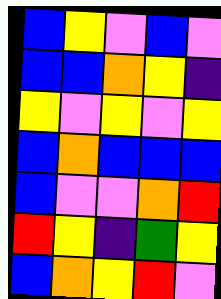[["blue", "yellow", "violet", "blue", "violet"], ["blue", "blue", "orange", "yellow", "indigo"], ["yellow", "violet", "yellow", "violet", "yellow"], ["blue", "orange", "blue", "blue", "blue"], ["blue", "violet", "violet", "orange", "red"], ["red", "yellow", "indigo", "green", "yellow"], ["blue", "orange", "yellow", "red", "violet"]]